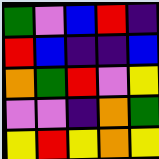[["green", "violet", "blue", "red", "indigo"], ["red", "blue", "indigo", "indigo", "blue"], ["orange", "green", "red", "violet", "yellow"], ["violet", "violet", "indigo", "orange", "green"], ["yellow", "red", "yellow", "orange", "yellow"]]